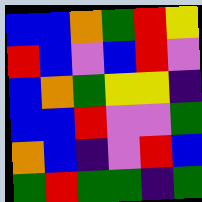[["blue", "blue", "orange", "green", "red", "yellow"], ["red", "blue", "violet", "blue", "red", "violet"], ["blue", "orange", "green", "yellow", "yellow", "indigo"], ["blue", "blue", "red", "violet", "violet", "green"], ["orange", "blue", "indigo", "violet", "red", "blue"], ["green", "red", "green", "green", "indigo", "green"]]